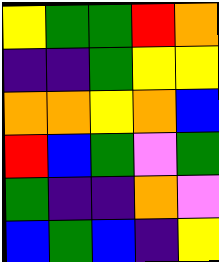[["yellow", "green", "green", "red", "orange"], ["indigo", "indigo", "green", "yellow", "yellow"], ["orange", "orange", "yellow", "orange", "blue"], ["red", "blue", "green", "violet", "green"], ["green", "indigo", "indigo", "orange", "violet"], ["blue", "green", "blue", "indigo", "yellow"]]